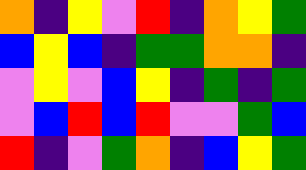[["orange", "indigo", "yellow", "violet", "red", "indigo", "orange", "yellow", "green"], ["blue", "yellow", "blue", "indigo", "green", "green", "orange", "orange", "indigo"], ["violet", "yellow", "violet", "blue", "yellow", "indigo", "green", "indigo", "green"], ["violet", "blue", "red", "blue", "red", "violet", "violet", "green", "blue"], ["red", "indigo", "violet", "green", "orange", "indigo", "blue", "yellow", "green"]]